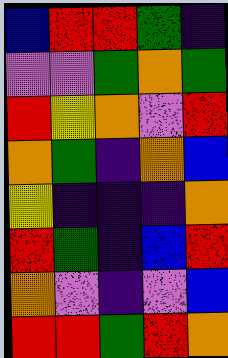[["blue", "red", "red", "green", "indigo"], ["violet", "violet", "green", "orange", "green"], ["red", "yellow", "orange", "violet", "red"], ["orange", "green", "indigo", "orange", "blue"], ["yellow", "indigo", "indigo", "indigo", "orange"], ["red", "green", "indigo", "blue", "red"], ["orange", "violet", "indigo", "violet", "blue"], ["red", "red", "green", "red", "orange"]]